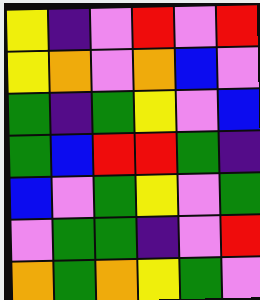[["yellow", "indigo", "violet", "red", "violet", "red"], ["yellow", "orange", "violet", "orange", "blue", "violet"], ["green", "indigo", "green", "yellow", "violet", "blue"], ["green", "blue", "red", "red", "green", "indigo"], ["blue", "violet", "green", "yellow", "violet", "green"], ["violet", "green", "green", "indigo", "violet", "red"], ["orange", "green", "orange", "yellow", "green", "violet"]]